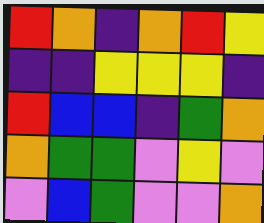[["red", "orange", "indigo", "orange", "red", "yellow"], ["indigo", "indigo", "yellow", "yellow", "yellow", "indigo"], ["red", "blue", "blue", "indigo", "green", "orange"], ["orange", "green", "green", "violet", "yellow", "violet"], ["violet", "blue", "green", "violet", "violet", "orange"]]